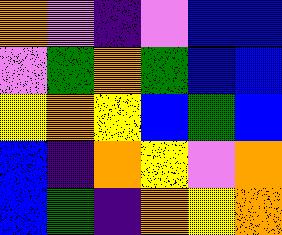[["orange", "violet", "indigo", "violet", "blue", "blue"], ["violet", "green", "orange", "green", "blue", "blue"], ["yellow", "orange", "yellow", "blue", "green", "blue"], ["blue", "indigo", "orange", "yellow", "violet", "orange"], ["blue", "green", "indigo", "orange", "yellow", "orange"]]